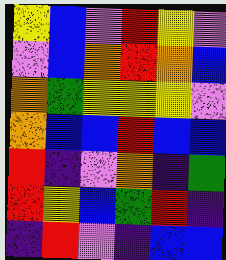[["yellow", "blue", "violet", "red", "yellow", "violet"], ["violet", "blue", "orange", "red", "orange", "blue"], ["orange", "green", "yellow", "yellow", "yellow", "violet"], ["orange", "blue", "blue", "red", "blue", "blue"], ["red", "indigo", "violet", "orange", "indigo", "green"], ["red", "yellow", "blue", "green", "red", "indigo"], ["indigo", "red", "violet", "indigo", "blue", "blue"]]